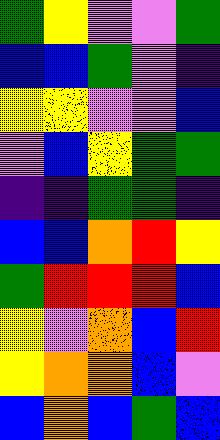[["green", "yellow", "violet", "violet", "green"], ["blue", "blue", "green", "violet", "indigo"], ["yellow", "yellow", "violet", "violet", "blue"], ["violet", "blue", "yellow", "green", "green"], ["indigo", "indigo", "green", "green", "indigo"], ["blue", "blue", "orange", "red", "yellow"], ["green", "red", "red", "red", "blue"], ["yellow", "violet", "orange", "blue", "red"], ["yellow", "orange", "orange", "blue", "violet"], ["blue", "orange", "blue", "green", "blue"]]